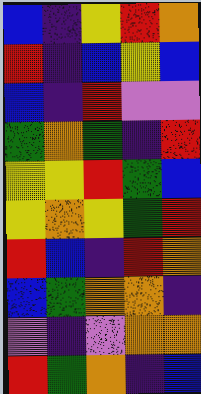[["blue", "indigo", "yellow", "red", "orange"], ["red", "indigo", "blue", "yellow", "blue"], ["blue", "indigo", "red", "violet", "violet"], ["green", "orange", "green", "indigo", "red"], ["yellow", "yellow", "red", "green", "blue"], ["yellow", "orange", "yellow", "green", "red"], ["red", "blue", "indigo", "red", "orange"], ["blue", "green", "orange", "orange", "indigo"], ["violet", "indigo", "violet", "orange", "orange"], ["red", "green", "orange", "indigo", "blue"]]